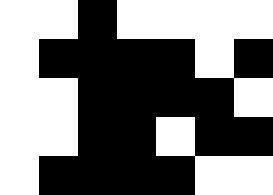[["white", "white", "black", "white", "white", "white", "white"], ["white", "black", "black", "black", "black", "white", "black"], ["white", "white", "black", "black", "black", "black", "white"], ["white", "white", "black", "black", "white", "black", "black"], ["white", "black", "black", "black", "black", "white", "white"]]